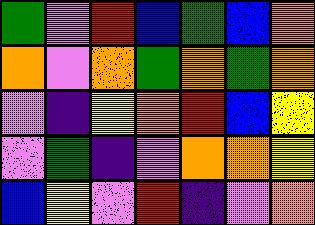[["green", "violet", "red", "blue", "green", "blue", "orange"], ["orange", "violet", "orange", "green", "orange", "green", "orange"], ["violet", "indigo", "yellow", "orange", "red", "blue", "yellow"], ["violet", "green", "indigo", "violet", "orange", "orange", "yellow"], ["blue", "yellow", "violet", "red", "indigo", "violet", "orange"]]